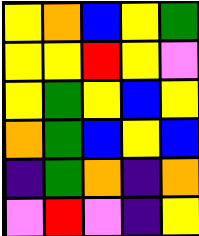[["yellow", "orange", "blue", "yellow", "green"], ["yellow", "yellow", "red", "yellow", "violet"], ["yellow", "green", "yellow", "blue", "yellow"], ["orange", "green", "blue", "yellow", "blue"], ["indigo", "green", "orange", "indigo", "orange"], ["violet", "red", "violet", "indigo", "yellow"]]